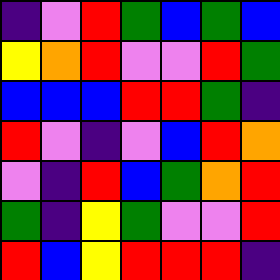[["indigo", "violet", "red", "green", "blue", "green", "blue"], ["yellow", "orange", "red", "violet", "violet", "red", "green"], ["blue", "blue", "blue", "red", "red", "green", "indigo"], ["red", "violet", "indigo", "violet", "blue", "red", "orange"], ["violet", "indigo", "red", "blue", "green", "orange", "red"], ["green", "indigo", "yellow", "green", "violet", "violet", "red"], ["red", "blue", "yellow", "red", "red", "red", "indigo"]]